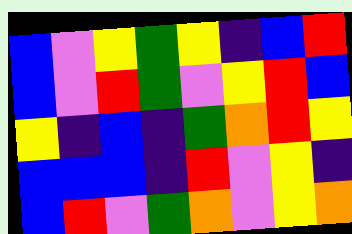[["blue", "violet", "yellow", "green", "yellow", "indigo", "blue", "red"], ["blue", "violet", "red", "green", "violet", "yellow", "red", "blue"], ["yellow", "indigo", "blue", "indigo", "green", "orange", "red", "yellow"], ["blue", "blue", "blue", "indigo", "red", "violet", "yellow", "indigo"], ["blue", "red", "violet", "green", "orange", "violet", "yellow", "orange"]]